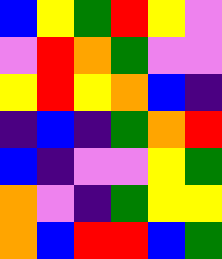[["blue", "yellow", "green", "red", "yellow", "violet"], ["violet", "red", "orange", "green", "violet", "violet"], ["yellow", "red", "yellow", "orange", "blue", "indigo"], ["indigo", "blue", "indigo", "green", "orange", "red"], ["blue", "indigo", "violet", "violet", "yellow", "green"], ["orange", "violet", "indigo", "green", "yellow", "yellow"], ["orange", "blue", "red", "red", "blue", "green"]]